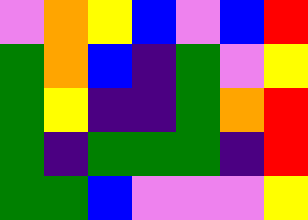[["violet", "orange", "yellow", "blue", "violet", "blue", "red"], ["green", "orange", "blue", "indigo", "green", "violet", "yellow"], ["green", "yellow", "indigo", "indigo", "green", "orange", "red"], ["green", "indigo", "green", "green", "green", "indigo", "red"], ["green", "green", "blue", "violet", "violet", "violet", "yellow"]]